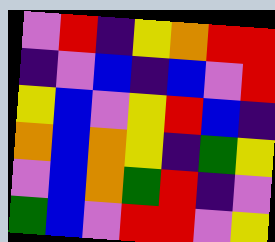[["violet", "red", "indigo", "yellow", "orange", "red", "red"], ["indigo", "violet", "blue", "indigo", "blue", "violet", "red"], ["yellow", "blue", "violet", "yellow", "red", "blue", "indigo"], ["orange", "blue", "orange", "yellow", "indigo", "green", "yellow"], ["violet", "blue", "orange", "green", "red", "indigo", "violet"], ["green", "blue", "violet", "red", "red", "violet", "yellow"]]